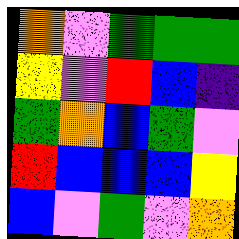[["orange", "violet", "green", "green", "green"], ["yellow", "violet", "red", "blue", "indigo"], ["green", "orange", "blue", "green", "violet"], ["red", "blue", "blue", "blue", "yellow"], ["blue", "violet", "green", "violet", "orange"]]